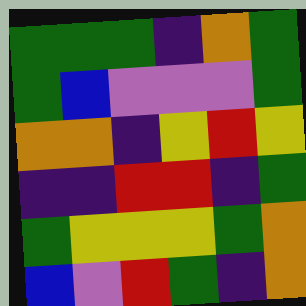[["green", "green", "green", "indigo", "orange", "green"], ["green", "blue", "violet", "violet", "violet", "green"], ["orange", "orange", "indigo", "yellow", "red", "yellow"], ["indigo", "indigo", "red", "red", "indigo", "green"], ["green", "yellow", "yellow", "yellow", "green", "orange"], ["blue", "violet", "red", "green", "indigo", "orange"]]